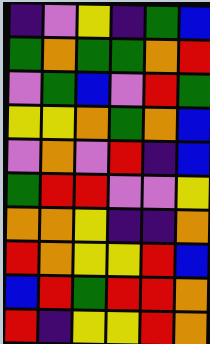[["indigo", "violet", "yellow", "indigo", "green", "blue"], ["green", "orange", "green", "green", "orange", "red"], ["violet", "green", "blue", "violet", "red", "green"], ["yellow", "yellow", "orange", "green", "orange", "blue"], ["violet", "orange", "violet", "red", "indigo", "blue"], ["green", "red", "red", "violet", "violet", "yellow"], ["orange", "orange", "yellow", "indigo", "indigo", "orange"], ["red", "orange", "yellow", "yellow", "red", "blue"], ["blue", "red", "green", "red", "red", "orange"], ["red", "indigo", "yellow", "yellow", "red", "orange"]]